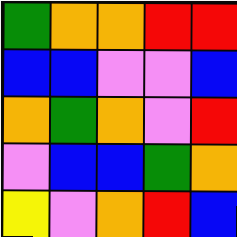[["green", "orange", "orange", "red", "red"], ["blue", "blue", "violet", "violet", "blue"], ["orange", "green", "orange", "violet", "red"], ["violet", "blue", "blue", "green", "orange"], ["yellow", "violet", "orange", "red", "blue"]]